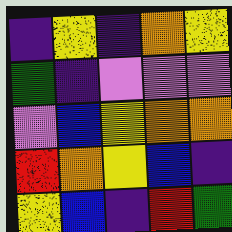[["indigo", "yellow", "indigo", "orange", "yellow"], ["green", "indigo", "violet", "violet", "violet"], ["violet", "blue", "yellow", "orange", "orange"], ["red", "orange", "yellow", "blue", "indigo"], ["yellow", "blue", "indigo", "red", "green"]]